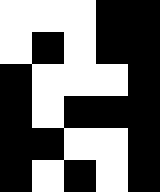[["white", "white", "white", "black", "black"], ["white", "black", "white", "black", "black"], ["black", "white", "white", "white", "black"], ["black", "white", "black", "black", "black"], ["black", "black", "white", "white", "black"], ["black", "white", "black", "white", "black"]]